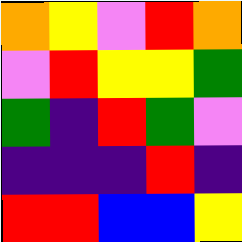[["orange", "yellow", "violet", "red", "orange"], ["violet", "red", "yellow", "yellow", "green"], ["green", "indigo", "red", "green", "violet"], ["indigo", "indigo", "indigo", "red", "indigo"], ["red", "red", "blue", "blue", "yellow"]]